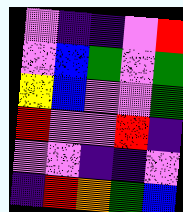[["violet", "indigo", "indigo", "violet", "red"], ["violet", "blue", "green", "violet", "green"], ["yellow", "blue", "violet", "violet", "green"], ["red", "violet", "violet", "red", "indigo"], ["violet", "violet", "indigo", "indigo", "violet"], ["indigo", "red", "orange", "green", "blue"]]